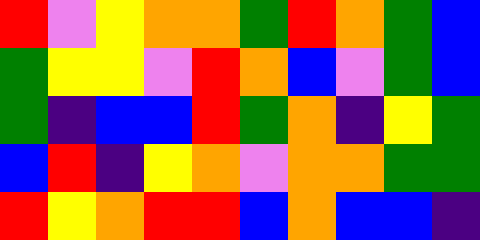[["red", "violet", "yellow", "orange", "orange", "green", "red", "orange", "green", "blue"], ["green", "yellow", "yellow", "violet", "red", "orange", "blue", "violet", "green", "blue"], ["green", "indigo", "blue", "blue", "red", "green", "orange", "indigo", "yellow", "green"], ["blue", "red", "indigo", "yellow", "orange", "violet", "orange", "orange", "green", "green"], ["red", "yellow", "orange", "red", "red", "blue", "orange", "blue", "blue", "indigo"]]